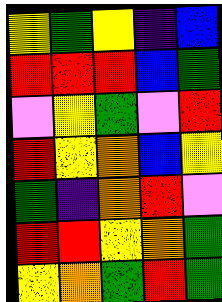[["yellow", "green", "yellow", "indigo", "blue"], ["red", "red", "red", "blue", "green"], ["violet", "yellow", "green", "violet", "red"], ["red", "yellow", "orange", "blue", "yellow"], ["green", "indigo", "orange", "red", "violet"], ["red", "red", "yellow", "orange", "green"], ["yellow", "orange", "green", "red", "green"]]